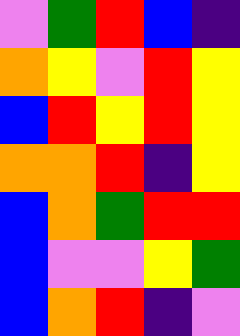[["violet", "green", "red", "blue", "indigo"], ["orange", "yellow", "violet", "red", "yellow"], ["blue", "red", "yellow", "red", "yellow"], ["orange", "orange", "red", "indigo", "yellow"], ["blue", "orange", "green", "red", "red"], ["blue", "violet", "violet", "yellow", "green"], ["blue", "orange", "red", "indigo", "violet"]]